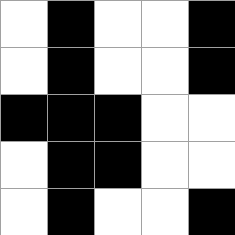[["white", "black", "white", "white", "black"], ["white", "black", "white", "white", "black"], ["black", "black", "black", "white", "white"], ["white", "black", "black", "white", "white"], ["white", "black", "white", "white", "black"]]